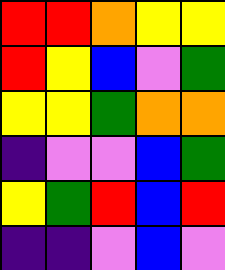[["red", "red", "orange", "yellow", "yellow"], ["red", "yellow", "blue", "violet", "green"], ["yellow", "yellow", "green", "orange", "orange"], ["indigo", "violet", "violet", "blue", "green"], ["yellow", "green", "red", "blue", "red"], ["indigo", "indigo", "violet", "blue", "violet"]]